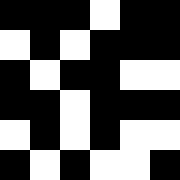[["black", "black", "black", "white", "black", "black"], ["white", "black", "white", "black", "black", "black"], ["black", "white", "black", "black", "white", "white"], ["black", "black", "white", "black", "black", "black"], ["white", "black", "white", "black", "white", "white"], ["black", "white", "black", "white", "white", "black"]]